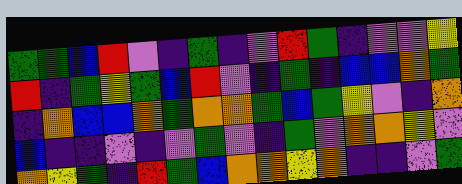[["green", "green", "blue", "red", "violet", "indigo", "green", "indigo", "violet", "red", "green", "indigo", "violet", "violet", "yellow"], ["red", "indigo", "green", "yellow", "green", "blue", "red", "violet", "indigo", "green", "indigo", "blue", "blue", "orange", "green"], ["indigo", "orange", "blue", "blue", "orange", "green", "orange", "orange", "green", "blue", "green", "yellow", "violet", "indigo", "orange"], ["blue", "indigo", "indigo", "violet", "indigo", "violet", "green", "violet", "indigo", "green", "violet", "orange", "orange", "yellow", "violet"], ["orange", "yellow", "green", "indigo", "red", "green", "blue", "orange", "orange", "yellow", "orange", "indigo", "indigo", "violet", "green"]]